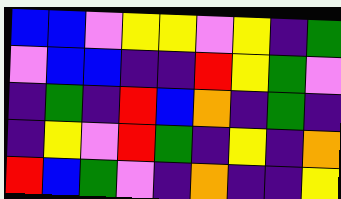[["blue", "blue", "violet", "yellow", "yellow", "violet", "yellow", "indigo", "green"], ["violet", "blue", "blue", "indigo", "indigo", "red", "yellow", "green", "violet"], ["indigo", "green", "indigo", "red", "blue", "orange", "indigo", "green", "indigo"], ["indigo", "yellow", "violet", "red", "green", "indigo", "yellow", "indigo", "orange"], ["red", "blue", "green", "violet", "indigo", "orange", "indigo", "indigo", "yellow"]]